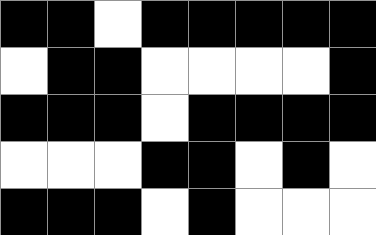[["black", "black", "white", "black", "black", "black", "black", "black"], ["white", "black", "black", "white", "white", "white", "white", "black"], ["black", "black", "black", "white", "black", "black", "black", "black"], ["white", "white", "white", "black", "black", "white", "black", "white"], ["black", "black", "black", "white", "black", "white", "white", "white"]]